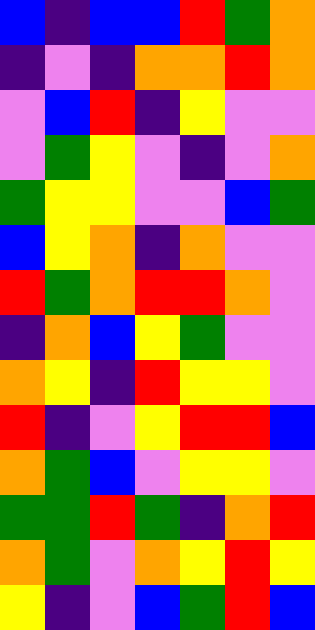[["blue", "indigo", "blue", "blue", "red", "green", "orange"], ["indigo", "violet", "indigo", "orange", "orange", "red", "orange"], ["violet", "blue", "red", "indigo", "yellow", "violet", "violet"], ["violet", "green", "yellow", "violet", "indigo", "violet", "orange"], ["green", "yellow", "yellow", "violet", "violet", "blue", "green"], ["blue", "yellow", "orange", "indigo", "orange", "violet", "violet"], ["red", "green", "orange", "red", "red", "orange", "violet"], ["indigo", "orange", "blue", "yellow", "green", "violet", "violet"], ["orange", "yellow", "indigo", "red", "yellow", "yellow", "violet"], ["red", "indigo", "violet", "yellow", "red", "red", "blue"], ["orange", "green", "blue", "violet", "yellow", "yellow", "violet"], ["green", "green", "red", "green", "indigo", "orange", "red"], ["orange", "green", "violet", "orange", "yellow", "red", "yellow"], ["yellow", "indigo", "violet", "blue", "green", "red", "blue"]]